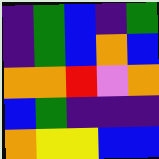[["indigo", "green", "blue", "indigo", "green"], ["indigo", "green", "blue", "orange", "blue"], ["orange", "orange", "red", "violet", "orange"], ["blue", "green", "indigo", "indigo", "indigo"], ["orange", "yellow", "yellow", "blue", "blue"]]